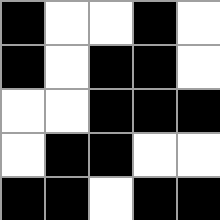[["black", "white", "white", "black", "white"], ["black", "white", "black", "black", "white"], ["white", "white", "black", "black", "black"], ["white", "black", "black", "white", "white"], ["black", "black", "white", "black", "black"]]